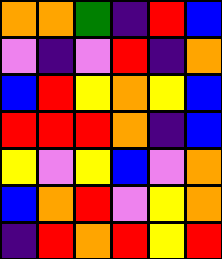[["orange", "orange", "green", "indigo", "red", "blue"], ["violet", "indigo", "violet", "red", "indigo", "orange"], ["blue", "red", "yellow", "orange", "yellow", "blue"], ["red", "red", "red", "orange", "indigo", "blue"], ["yellow", "violet", "yellow", "blue", "violet", "orange"], ["blue", "orange", "red", "violet", "yellow", "orange"], ["indigo", "red", "orange", "red", "yellow", "red"]]